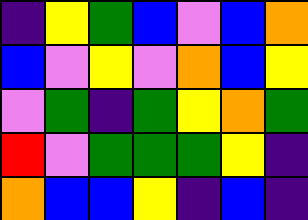[["indigo", "yellow", "green", "blue", "violet", "blue", "orange"], ["blue", "violet", "yellow", "violet", "orange", "blue", "yellow"], ["violet", "green", "indigo", "green", "yellow", "orange", "green"], ["red", "violet", "green", "green", "green", "yellow", "indigo"], ["orange", "blue", "blue", "yellow", "indigo", "blue", "indigo"]]